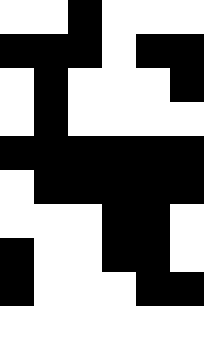[["white", "white", "black", "white", "white", "white"], ["black", "black", "black", "white", "black", "black"], ["white", "black", "white", "white", "white", "black"], ["white", "black", "white", "white", "white", "white"], ["black", "black", "black", "black", "black", "black"], ["white", "black", "black", "black", "black", "black"], ["white", "white", "white", "black", "black", "white"], ["black", "white", "white", "black", "black", "white"], ["black", "white", "white", "white", "black", "black"], ["white", "white", "white", "white", "white", "white"]]